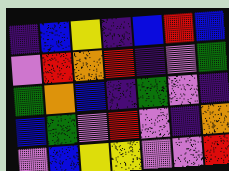[["indigo", "blue", "yellow", "indigo", "blue", "red", "blue"], ["violet", "red", "orange", "red", "indigo", "violet", "green"], ["green", "orange", "blue", "indigo", "green", "violet", "indigo"], ["blue", "green", "violet", "red", "violet", "indigo", "orange"], ["violet", "blue", "yellow", "yellow", "violet", "violet", "red"]]